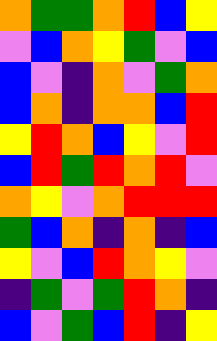[["orange", "green", "green", "orange", "red", "blue", "yellow"], ["violet", "blue", "orange", "yellow", "green", "violet", "blue"], ["blue", "violet", "indigo", "orange", "violet", "green", "orange"], ["blue", "orange", "indigo", "orange", "orange", "blue", "red"], ["yellow", "red", "orange", "blue", "yellow", "violet", "red"], ["blue", "red", "green", "red", "orange", "red", "violet"], ["orange", "yellow", "violet", "orange", "red", "red", "red"], ["green", "blue", "orange", "indigo", "orange", "indigo", "blue"], ["yellow", "violet", "blue", "red", "orange", "yellow", "violet"], ["indigo", "green", "violet", "green", "red", "orange", "indigo"], ["blue", "violet", "green", "blue", "red", "indigo", "yellow"]]